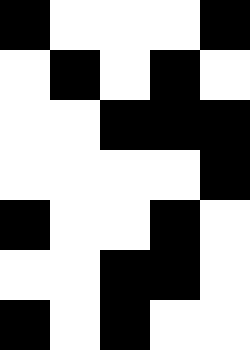[["black", "white", "white", "white", "black"], ["white", "black", "white", "black", "white"], ["white", "white", "black", "black", "black"], ["white", "white", "white", "white", "black"], ["black", "white", "white", "black", "white"], ["white", "white", "black", "black", "white"], ["black", "white", "black", "white", "white"]]